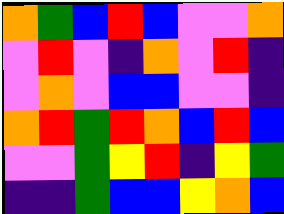[["orange", "green", "blue", "red", "blue", "violet", "violet", "orange"], ["violet", "red", "violet", "indigo", "orange", "violet", "red", "indigo"], ["violet", "orange", "violet", "blue", "blue", "violet", "violet", "indigo"], ["orange", "red", "green", "red", "orange", "blue", "red", "blue"], ["violet", "violet", "green", "yellow", "red", "indigo", "yellow", "green"], ["indigo", "indigo", "green", "blue", "blue", "yellow", "orange", "blue"]]